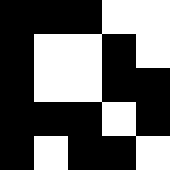[["black", "black", "black", "white", "white"], ["black", "white", "white", "black", "white"], ["black", "white", "white", "black", "black"], ["black", "black", "black", "white", "black"], ["black", "white", "black", "black", "white"]]